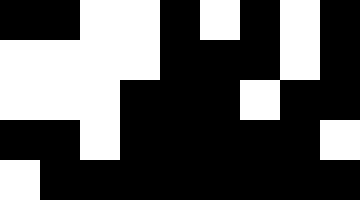[["black", "black", "white", "white", "black", "white", "black", "white", "black"], ["white", "white", "white", "white", "black", "black", "black", "white", "black"], ["white", "white", "white", "black", "black", "black", "white", "black", "black"], ["black", "black", "white", "black", "black", "black", "black", "black", "white"], ["white", "black", "black", "black", "black", "black", "black", "black", "black"]]